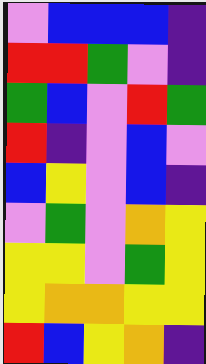[["violet", "blue", "blue", "blue", "indigo"], ["red", "red", "green", "violet", "indigo"], ["green", "blue", "violet", "red", "green"], ["red", "indigo", "violet", "blue", "violet"], ["blue", "yellow", "violet", "blue", "indigo"], ["violet", "green", "violet", "orange", "yellow"], ["yellow", "yellow", "violet", "green", "yellow"], ["yellow", "orange", "orange", "yellow", "yellow"], ["red", "blue", "yellow", "orange", "indigo"]]